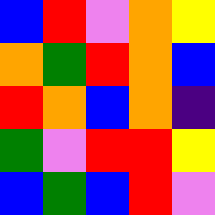[["blue", "red", "violet", "orange", "yellow"], ["orange", "green", "red", "orange", "blue"], ["red", "orange", "blue", "orange", "indigo"], ["green", "violet", "red", "red", "yellow"], ["blue", "green", "blue", "red", "violet"]]